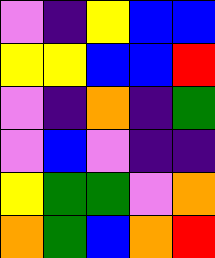[["violet", "indigo", "yellow", "blue", "blue"], ["yellow", "yellow", "blue", "blue", "red"], ["violet", "indigo", "orange", "indigo", "green"], ["violet", "blue", "violet", "indigo", "indigo"], ["yellow", "green", "green", "violet", "orange"], ["orange", "green", "blue", "orange", "red"]]